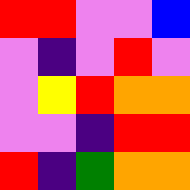[["red", "red", "violet", "violet", "blue"], ["violet", "indigo", "violet", "red", "violet"], ["violet", "yellow", "red", "orange", "orange"], ["violet", "violet", "indigo", "red", "red"], ["red", "indigo", "green", "orange", "orange"]]